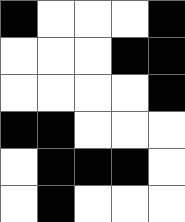[["black", "white", "white", "white", "black"], ["white", "white", "white", "black", "black"], ["white", "white", "white", "white", "black"], ["black", "black", "white", "white", "white"], ["white", "black", "black", "black", "white"], ["white", "black", "white", "white", "white"]]